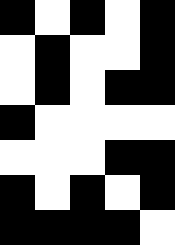[["black", "white", "black", "white", "black"], ["white", "black", "white", "white", "black"], ["white", "black", "white", "black", "black"], ["black", "white", "white", "white", "white"], ["white", "white", "white", "black", "black"], ["black", "white", "black", "white", "black"], ["black", "black", "black", "black", "white"]]